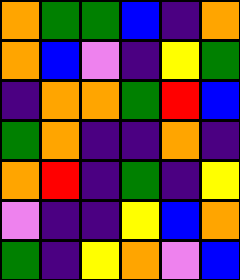[["orange", "green", "green", "blue", "indigo", "orange"], ["orange", "blue", "violet", "indigo", "yellow", "green"], ["indigo", "orange", "orange", "green", "red", "blue"], ["green", "orange", "indigo", "indigo", "orange", "indigo"], ["orange", "red", "indigo", "green", "indigo", "yellow"], ["violet", "indigo", "indigo", "yellow", "blue", "orange"], ["green", "indigo", "yellow", "orange", "violet", "blue"]]